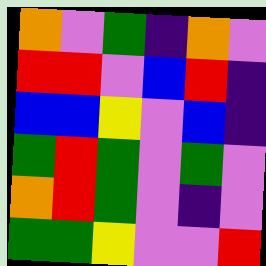[["orange", "violet", "green", "indigo", "orange", "violet"], ["red", "red", "violet", "blue", "red", "indigo"], ["blue", "blue", "yellow", "violet", "blue", "indigo"], ["green", "red", "green", "violet", "green", "violet"], ["orange", "red", "green", "violet", "indigo", "violet"], ["green", "green", "yellow", "violet", "violet", "red"]]